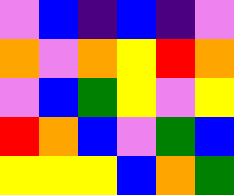[["violet", "blue", "indigo", "blue", "indigo", "violet"], ["orange", "violet", "orange", "yellow", "red", "orange"], ["violet", "blue", "green", "yellow", "violet", "yellow"], ["red", "orange", "blue", "violet", "green", "blue"], ["yellow", "yellow", "yellow", "blue", "orange", "green"]]